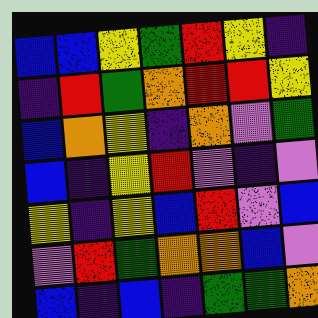[["blue", "blue", "yellow", "green", "red", "yellow", "indigo"], ["indigo", "red", "green", "orange", "red", "red", "yellow"], ["blue", "orange", "yellow", "indigo", "orange", "violet", "green"], ["blue", "indigo", "yellow", "red", "violet", "indigo", "violet"], ["yellow", "indigo", "yellow", "blue", "red", "violet", "blue"], ["violet", "red", "green", "orange", "orange", "blue", "violet"], ["blue", "indigo", "blue", "indigo", "green", "green", "orange"]]